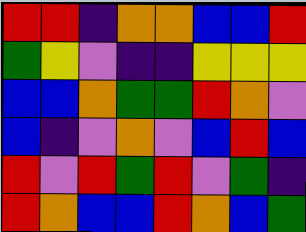[["red", "red", "indigo", "orange", "orange", "blue", "blue", "red"], ["green", "yellow", "violet", "indigo", "indigo", "yellow", "yellow", "yellow"], ["blue", "blue", "orange", "green", "green", "red", "orange", "violet"], ["blue", "indigo", "violet", "orange", "violet", "blue", "red", "blue"], ["red", "violet", "red", "green", "red", "violet", "green", "indigo"], ["red", "orange", "blue", "blue", "red", "orange", "blue", "green"]]